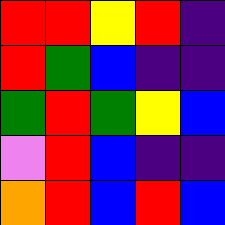[["red", "red", "yellow", "red", "indigo"], ["red", "green", "blue", "indigo", "indigo"], ["green", "red", "green", "yellow", "blue"], ["violet", "red", "blue", "indigo", "indigo"], ["orange", "red", "blue", "red", "blue"]]